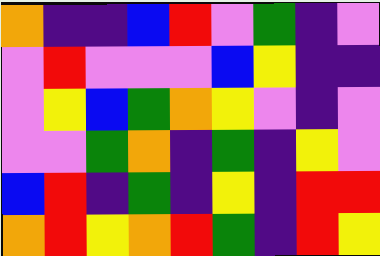[["orange", "indigo", "indigo", "blue", "red", "violet", "green", "indigo", "violet"], ["violet", "red", "violet", "violet", "violet", "blue", "yellow", "indigo", "indigo"], ["violet", "yellow", "blue", "green", "orange", "yellow", "violet", "indigo", "violet"], ["violet", "violet", "green", "orange", "indigo", "green", "indigo", "yellow", "violet"], ["blue", "red", "indigo", "green", "indigo", "yellow", "indigo", "red", "red"], ["orange", "red", "yellow", "orange", "red", "green", "indigo", "red", "yellow"]]